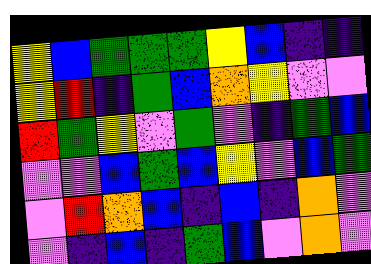[["yellow", "blue", "green", "green", "green", "yellow", "blue", "indigo", "indigo"], ["yellow", "red", "indigo", "green", "blue", "orange", "yellow", "violet", "violet"], ["red", "green", "yellow", "violet", "green", "violet", "indigo", "green", "blue"], ["violet", "violet", "blue", "green", "blue", "yellow", "violet", "blue", "green"], ["violet", "red", "orange", "blue", "indigo", "blue", "indigo", "orange", "violet"], ["violet", "indigo", "blue", "indigo", "green", "blue", "violet", "orange", "violet"]]